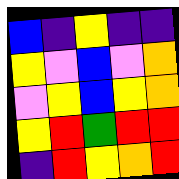[["blue", "indigo", "yellow", "indigo", "indigo"], ["yellow", "violet", "blue", "violet", "orange"], ["violet", "yellow", "blue", "yellow", "orange"], ["yellow", "red", "green", "red", "red"], ["indigo", "red", "yellow", "orange", "red"]]